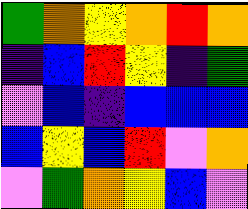[["green", "orange", "yellow", "orange", "red", "orange"], ["indigo", "blue", "red", "yellow", "indigo", "green"], ["violet", "blue", "indigo", "blue", "blue", "blue"], ["blue", "yellow", "blue", "red", "violet", "orange"], ["violet", "green", "orange", "yellow", "blue", "violet"]]